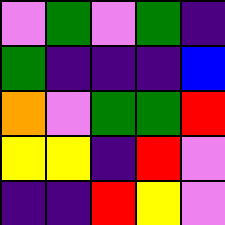[["violet", "green", "violet", "green", "indigo"], ["green", "indigo", "indigo", "indigo", "blue"], ["orange", "violet", "green", "green", "red"], ["yellow", "yellow", "indigo", "red", "violet"], ["indigo", "indigo", "red", "yellow", "violet"]]